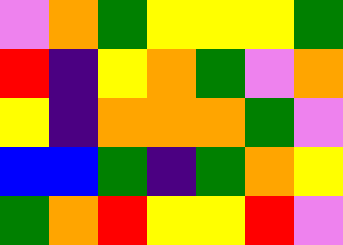[["violet", "orange", "green", "yellow", "yellow", "yellow", "green"], ["red", "indigo", "yellow", "orange", "green", "violet", "orange"], ["yellow", "indigo", "orange", "orange", "orange", "green", "violet"], ["blue", "blue", "green", "indigo", "green", "orange", "yellow"], ["green", "orange", "red", "yellow", "yellow", "red", "violet"]]